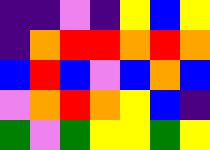[["indigo", "indigo", "violet", "indigo", "yellow", "blue", "yellow"], ["indigo", "orange", "red", "red", "orange", "red", "orange"], ["blue", "red", "blue", "violet", "blue", "orange", "blue"], ["violet", "orange", "red", "orange", "yellow", "blue", "indigo"], ["green", "violet", "green", "yellow", "yellow", "green", "yellow"]]